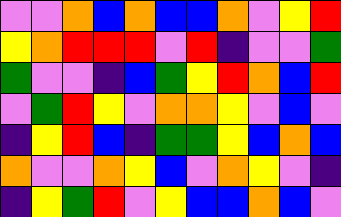[["violet", "violet", "orange", "blue", "orange", "blue", "blue", "orange", "violet", "yellow", "red"], ["yellow", "orange", "red", "red", "red", "violet", "red", "indigo", "violet", "violet", "green"], ["green", "violet", "violet", "indigo", "blue", "green", "yellow", "red", "orange", "blue", "red"], ["violet", "green", "red", "yellow", "violet", "orange", "orange", "yellow", "violet", "blue", "violet"], ["indigo", "yellow", "red", "blue", "indigo", "green", "green", "yellow", "blue", "orange", "blue"], ["orange", "violet", "violet", "orange", "yellow", "blue", "violet", "orange", "yellow", "violet", "indigo"], ["indigo", "yellow", "green", "red", "violet", "yellow", "blue", "blue", "orange", "blue", "violet"]]